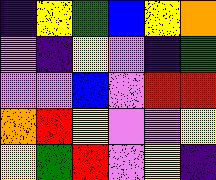[["indigo", "yellow", "green", "blue", "yellow", "orange"], ["violet", "indigo", "yellow", "violet", "indigo", "green"], ["violet", "violet", "blue", "violet", "red", "red"], ["orange", "red", "yellow", "violet", "violet", "yellow"], ["yellow", "green", "red", "violet", "yellow", "indigo"]]